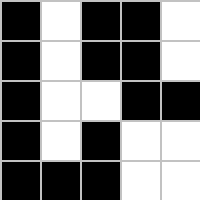[["black", "white", "black", "black", "white"], ["black", "white", "black", "black", "white"], ["black", "white", "white", "black", "black"], ["black", "white", "black", "white", "white"], ["black", "black", "black", "white", "white"]]